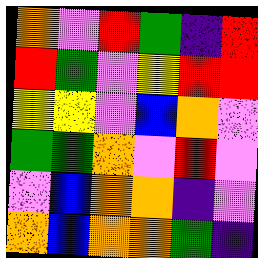[["orange", "violet", "red", "green", "indigo", "red"], ["red", "green", "violet", "yellow", "red", "red"], ["yellow", "yellow", "violet", "blue", "orange", "violet"], ["green", "green", "orange", "violet", "red", "violet"], ["violet", "blue", "orange", "orange", "indigo", "violet"], ["orange", "blue", "orange", "orange", "green", "indigo"]]